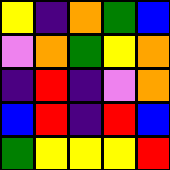[["yellow", "indigo", "orange", "green", "blue"], ["violet", "orange", "green", "yellow", "orange"], ["indigo", "red", "indigo", "violet", "orange"], ["blue", "red", "indigo", "red", "blue"], ["green", "yellow", "yellow", "yellow", "red"]]